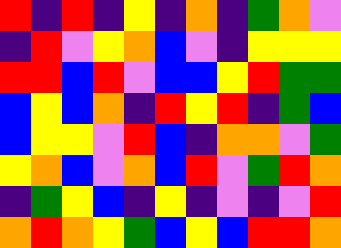[["red", "indigo", "red", "indigo", "yellow", "indigo", "orange", "indigo", "green", "orange", "violet"], ["indigo", "red", "violet", "yellow", "orange", "blue", "violet", "indigo", "yellow", "yellow", "yellow"], ["red", "red", "blue", "red", "violet", "blue", "blue", "yellow", "red", "green", "green"], ["blue", "yellow", "blue", "orange", "indigo", "red", "yellow", "red", "indigo", "green", "blue"], ["blue", "yellow", "yellow", "violet", "red", "blue", "indigo", "orange", "orange", "violet", "green"], ["yellow", "orange", "blue", "violet", "orange", "blue", "red", "violet", "green", "red", "orange"], ["indigo", "green", "yellow", "blue", "indigo", "yellow", "indigo", "violet", "indigo", "violet", "red"], ["orange", "red", "orange", "yellow", "green", "blue", "yellow", "blue", "red", "red", "orange"]]